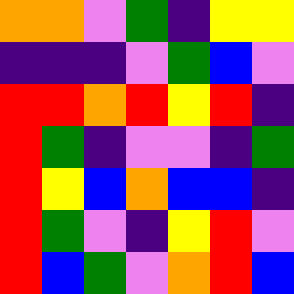[["orange", "orange", "violet", "green", "indigo", "yellow", "yellow"], ["indigo", "indigo", "indigo", "violet", "green", "blue", "violet"], ["red", "red", "orange", "red", "yellow", "red", "indigo"], ["red", "green", "indigo", "violet", "violet", "indigo", "green"], ["red", "yellow", "blue", "orange", "blue", "blue", "indigo"], ["red", "green", "violet", "indigo", "yellow", "red", "violet"], ["red", "blue", "green", "violet", "orange", "red", "blue"]]